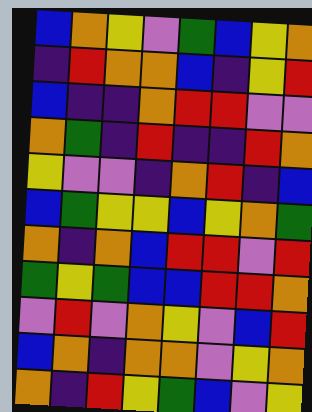[["blue", "orange", "yellow", "violet", "green", "blue", "yellow", "orange"], ["indigo", "red", "orange", "orange", "blue", "indigo", "yellow", "red"], ["blue", "indigo", "indigo", "orange", "red", "red", "violet", "violet"], ["orange", "green", "indigo", "red", "indigo", "indigo", "red", "orange"], ["yellow", "violet", "violet", "indigo", "orange", "red", "indigo", "blue"], ["blue", "green", "yellow", "yellow", "blue", "yellow", "orange", "green"], ["orange", "indigo", "orange", "blue", "red", "red", "violet", "red"], ["green", "yellow", "green", "blue", "blue", "red", "red", "orange"], ["violet", "red", "violet", "orange", "yellow", "violet", "blue", "red"], ["blue", "orange", "indigo", "orange", "orange", "violet", "yellow", "orange"], ["orange", "indigo", "red", "yellow", "green", "blue", "violet", "yellow"]]